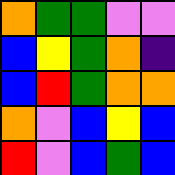[["orange", "green", "green", "violet", "violet"], ["blue", "yellow", "green", "orange", "indigo"], ["blue", "red", "green", "orange", "orange"], ["orange", "violet", "blue", "yellow", "blue"], ["red", "violet", "blue", "green", "blue"]]